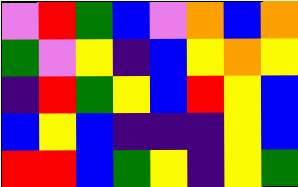[["violet", "red", "green", "blue", "violet", "orange", "blue", "orange"], ["green", "violet", "yellow", "indigo", "blue", "yellow", "orange", "yellow"], ["indigo", "red", "green", "yellow", "blue", "red", "yellow", "blue"], ["blue", "yellow", "blue", "indigo", "indigo", "indigo", "yellow", "blue"], ["red", "red", "blue", "green", "yellow", "indigo", "yellow", "green"]]